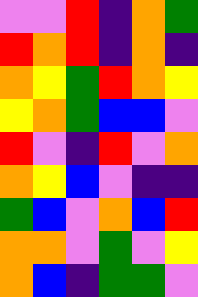[["violet", "violet", "red", "indigo", "orange", "green"], ["red", "orange", "red", "indigo", "orange", "indigo"], ["orange", "yellow", "green", "red", "orange", "yellow"], ["yellow", "orange", "green", "blue", "blue", "violet"], ["red", "violet", "indigo", "red", "violet", "orange"], ["orange", "yellow", "blue", "violet", "indigo", "indigo"], ["green", "blue", "violet", "orange", "blue", "red"], ["orange", "orange", "violet", "green", "violet", "yellow"], ["orange", "blue", "indigo", "green", "green", "violet"]]